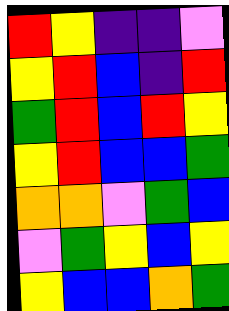[["red", "yellow", "indigo", "indigo", "violet"], ["yellow", "red", "blue", "indigo", "red"], ["green", "red", "blue", "red", "yellow"], ["yellow", "red", "blue", "blue", "green"], ["orange", "orange", "violet", "green", "blue"], ["violet", "green", "yellow", "blue", "yellow"], ["yellow", "blue", "blue", "orange", "green"]]